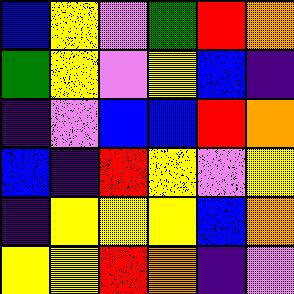[["blue", "yellow", "violet", "green", "red", "orange"], ["green", "yellow", "violet", "yellow", "blue", "indigo"], ["indigo", "violet", "blue", "blue", "red", "orange"], ["blue", "indigo", "red", "yellow", "violet", "yellow"], ["indigo", "yellow", "yellow", "yellow", "blue", "orange"], ["yellow", "yellow", "red", "orange", "indigo", "violet"]]